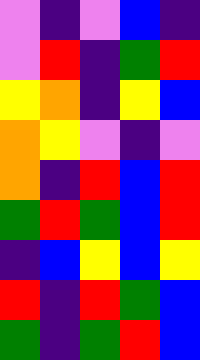[["violet", "indigo", "violet", "blue", "indigo"], ["violet", "red", "indigo", "green", "red"], ["yellow", "orange", "indigo", "yellow", "blue"], ["orange", "yellow", "violet", "indigo", "violet"], ["orange", "indigo", "red", "blue", "red"], ["green", "red", "green", "blue", "red"], ["indigo", "blue", "yellow", "blue", "yellow"], ["red", "indigo", "red", "green", "blue"], ["green", "indigo", "green", "red", "blue"]]